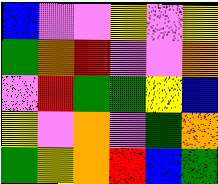[["blue", "violet", "violet", "yellow", "violet", "yellow"], ["green", "orange", "red", "violet", "violet", "orange"], ["violet", "red", "green", "green", "yellow", "blue"], ["yellow", "violet", "orange", "violet", "green", "orange"], ["green", "yellow", "orange", "red", "blue", "green"]]